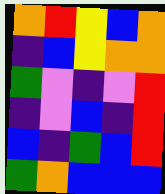[["orange", "red", "yellow", "blue", "orange"], ["indigo", "blue", "yellow", "orange", "orange"], ["green", "violet", "indigo", "violet", "red"], ["indigo", "violet", "blue", "indigo", "red"], ["blue", "indigo", "green", "blue", "red"], ["green", "orange", "blue", "blue", "blue"]]